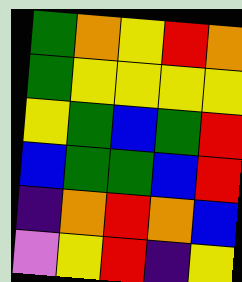[["green", "orange", "yellow", "red", "orange"], ["green", "yellow", "yellow", "yellow", "yellow"], ["yellow", "green", "blue", "green", "red"], ["blue", "green", "green", "blue", "red"], ["indigo", "orange", "red", "orange", "blue"], ["violet", "yellow", "red", "indigo", "yellow"]]